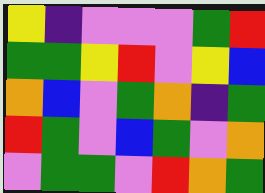[["yellow", "indigo", "violet", "violet", "violet", "green", "red"], ["green", "green", "yellow", "red", "violet", "yellow", "blue"], ["orange", "blue", "violet", "green", "orange", "indigo", "green"], ["red", "green", "violet", "blue", "green", "violet", "orange"], ["violet", "green", "green", "violet", "red", "orange", "green"]]